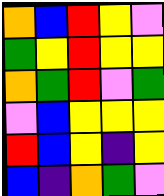[["orange", "blue", "red", "yellow", "violet"], ["green", "yellow", "red", "yellow", "yellow"], ["orange", "green", "red", "violet", "green"], ["violet", "blue", "yellow", "yellow", "yellow"], ["red", "blue", "yellow", "indigo", "yellow"], ["blue", "indigo", "orange", "green", "violet"]]